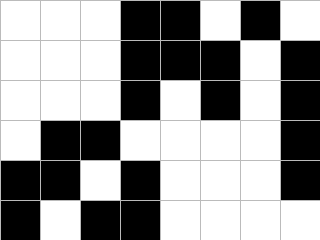[["white", "white", "white", "black", "black", "white", "black", "white"], ["white", "white", "white", "black", "black", "black", "white", "black"], ["white", "white", "white", "black", "white", "black", "white", "black"], ["white", "black", "black", "white", "white", "white", "white", "black"], ["black", "black", "white", "black", "white", "white", "white", "black"], ["black", "white", "black", "black", "white", "white", "white", "white"]]